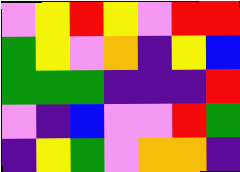[["violet", "yellow", "red", "yellow", "violet", "red", "red"], ["green", "yellow", "violet", "orange", "indigo", "yellow", "blue"], ["green", "green", "green", "indigo", "indigo", "indigo", "red"], ["violet", "indigo", "blue", "violet", "violet", "red", "green"], ["indigo", "yellow", "green", "violet", "orange", "orange", "indigo"]]